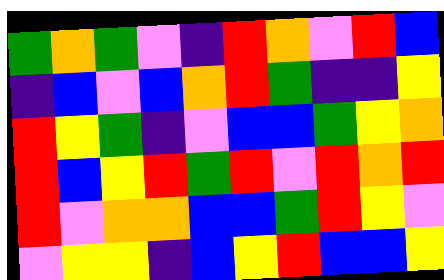[["green", "orange", "green", "violet", "indigo", "red", "orange", "violet", "red", "blue"], ["indigo", "blue", "violet", "blue", "orange", "red", "green", "indigo", "indigo", "yellow"], ["red", "yellow", "green", "indigo", "violet", "blue", "blue", "green", "yellow", "orange"], ["red", "blue", "yellow", "red", "green", "red", "violet", "red", "orange", "red"], ["red", "violet", "orange", "orange", "blue", "blue", "green", "red", "yellow", "violet"], ["violet", "yellow", "yellow", "indigo", "blue", "yellow", "red", "blue", "blue", "yellow"]]